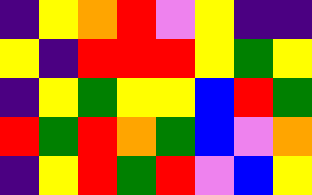[["indigo", "yellow", "orange", "red", "violet", "yellow", "indigo", "indigo"], ["yellow", "indigo", "red", "red", "red", "yellow", "green", "yellow"], ["indigo", "yellow", "green", "yellow", "yellow", "blue", "red", "green"], ["red", "green", "red", "orange", "green", "blue", "violet", "orange"], ["indigo", "yellow", "red", "green", "red", "violet", "blue", "yellow"]]